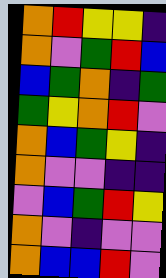[["orange", "red", "yellow", "yellow", "indigo"], ["orange", "violet", "green", "red", "blue"], ["blue", "green", "orange", "indigo", "green"], ["green", "yellow", "orange", "red", "violet"], ["orange", "blue", "green", "yellow", "indigo"], ["orange", "violet", "violet", "indigo", "indigo"], ["violet", "blue", "green", "red", "yellow"], ["orange", "violet", "indigo", "violet", "violet"], ["orange", "blue", "blue", "red", "violet"]]